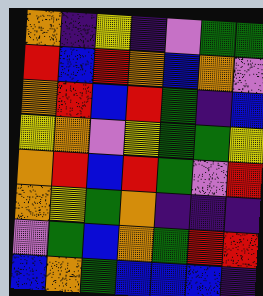[["orange", "indigo", "yellow", "indigo", "violet", "green", "green"], ["red", "blue", "red", "orange", "blue", "orange", "violet"], ["orange", "red", "blue", "red", "green", "indigo", "blue"], ["yellow", "orange", "violet", "yellow", "green", "green", "yellow"], ["orange", "red", "blue", "red", "green", "violet", "red"], ["orange", "yellow", "green", "orange", "indigo", "indigo", "indigo"], ["violet", "green", "blue", "orange", "green", "red", "red"], ["blue", "orange", "green", "blue", "blue", "blue", "indigo"]]